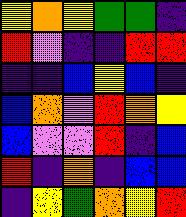[["yellow", "orange", "yellow", "green", "green", "indigo"], ["red", "violet", "indigo", "indigo", "red", "red"], ["indigo", "indigo", "blue", "yellow", "blue", "indigo"], ["blue", "orange", "violet", "red", "orange", "yellow"], ["blue", "violet", "violet", "red", "indigo", "blue"], ["red", "indigo", "orange", "indigo", "blue", "blue"], ["indigo", "yellow", "green", "orange", "yellow", "red"]]